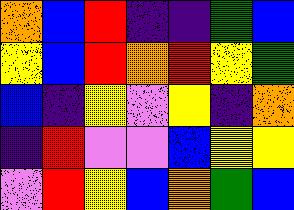[["orange", "blue", "red", "indigo", "indigo", "green", "blue"], ["yellow", "blue", "red", "orange", "red", "yellow", "green"], ["blue", "indigo", "yellow", "violet", "yellow", "indigo", "orange"], ["indigo", "red", "violet", "violet", "blue", "yellow", "yellow"], ["violet", "red", "yellow", "blue", "orange", "green", "blue"]]